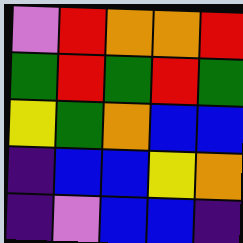[["violet", "red", "orange", "orange", "red"], ["green", "red", "green", "red", "green"], ["yellow", "green", "orange", "blue", "blue"], ["indigo", "blue", "blue", "yellow", "orange"], ["indigo", "violet", "blue", "blue", "indigo"]]